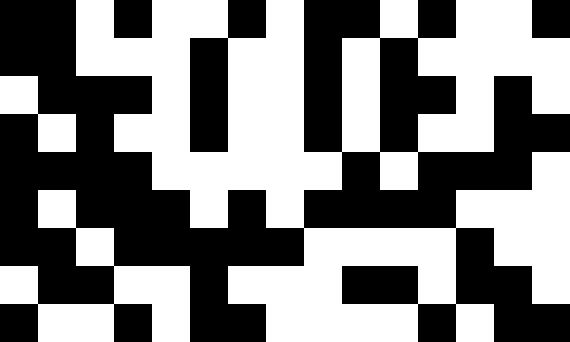[["black", "black", "white", "black", "white", "white", "black", "white", "black", "black", "white", "black", "white", "white", "black"], ["black", "black", "white", "white", "white", "black", "white", "white", "black", "white", "black", "white", "white", "white", "white"], ["white", "black", "black", "black", "white", "black", "white", "white", "black", "white", "black", "black", "white", "black", "white"], ["black", "white", "black", "white", "white", "black", "white", "white", "black", "white", "black", "white", "white", "black", "black"], ["black", "black", "black", "black", "white", "white", "white", "white", "white", "black", "white", "black", "black", "black", "white"], ["black", "white", "black", "black", "black", "white", "black", "white", "black", "black", "black", "black", "white", "white", "white"], ["black", "black", "white", "black", "black", "black", "black", "black", "white", "white", "white", "white", "black", "white", "white"], ["white", "black", "black", "white", "white", "black", "white", "white", "white", "black", "black", "white", "black", "black", "white"], ["black", "white", "white", "black", "white", "black", "black", "white", "white", "white", "white", "black", "white", "black", "black"]]